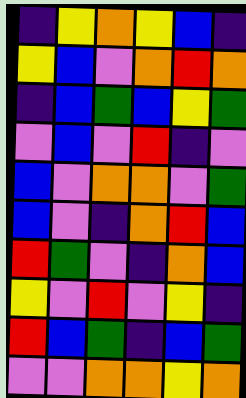[["indigo", "yellow", "orange", "yellow", "blue", "indigo"], ["yellow", "blue", "violet", "orange", "red", "orange"], ["indigo", "blue", "green", "blue", "yellow", "green"], ["violet", "blue", "violet", "red", "indigo", "violet"], ["blue", "violet", "orange", "orange", "violet", "green"], ["blue", "violet", "indigo", "orange", "red", "blue"], ["red", "green", "violet", "indigo", "orange", "blue"], ["yellow", "violet", "red", "violet", "yellow", "indigo"], ["red", "blue", "green", "indigo", "blue", "green"], ["violet", "violet", "orange", "orange", "yellow", "orange"]]